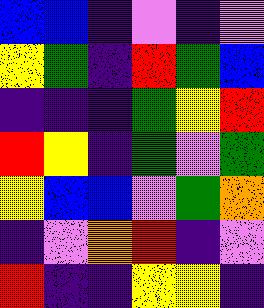[["blue", "blue", "indigo", "violet", "indigo", "violet"], ["yellow", "green", "indigo", "red", "green", "blue"], ["indigo", "indigo", "indigo", "green", "yellow", "red"], ["red", "yellow", "indigo", "green", "violet", "green"], ["yellow", "blue", "blue", "violet", "green", "orange"], ["indigo", "violet", "orange", "red", "indigo", "violet"], ["red", "indigo", "indigo", "yellow", "yellow", "indigo"]]